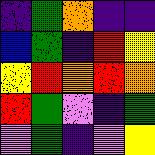[["indigo", "green", "orange", "indigo", "indigo"], ["blue", "green", "indigo", "red", "yellow"], ["yellow", "red", "orange", "red", "orange"], ["red", "green", "violet", "indigo", "green"], ["violet", "green", "indigo", "violet", "yellow"]]